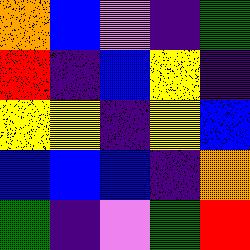[["orange", "blue", "violet", "indigo", "green"], ["red", "indigo", "blue", "yellow", "indigo"], ["yellow", "yellow", "indigo", "yellow", "blue"], ["blue", "blue", "blue", "indigo", "orange"], ["green", "indigo", "violet", "green", "red"]]